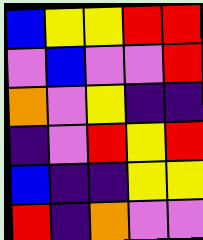[["blue", "yellow", "yellow", "red", "red"], ["violet", "blue", "violet", "violet", "red"], ["orange", "violet", "yellow", "indigo", "indigo"], ["indigo", "violet", "red", "yellow", "red"], ["blue", "indigo", "indigo", "yellow", "yellow"], ["red", "indigo", "orange", "violet", "violet"]]